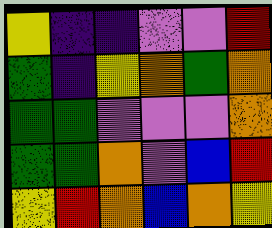[["yellow", "indigo", "indigo", "violet", "violet", "red"], ["green", "indigo", "yellow", "orange", "green", "orange"], ["green", "green", "violet", "violet", "violet", "orange"], ["green", "green", "orange", "violet", "blue", "red"], ["yellow", "red", "orange", "blue", "orange", "yellow"]]